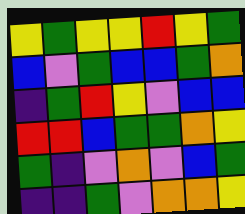[["yellow", "green", "yellow", "yellow", "red", "yellow", "green"], ["blue", "violet", "green", "blue", "blue", "green", "orange"], ["indigo", "green", "red", "yellow", "violet", "blue", "blue"], ["red", "red", "blue", "green", "green", "orange", "yellow"], ["green", "indigo", "violet", "orange", "violet", "blue", "green"], ["indigo", "indigo", "green", "violet", "orange", "orange", "yellow"]]